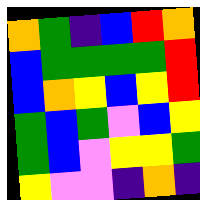[["orange", "green", "indigo", "blue", "red", "orange"], ["blue", "green", "green", "green", "green", "red"], ["blue", "orange", "yellow", "blue", "yellow", "red"], ["green", "blue", "green", "violet", "blue", "yellow"], ["green", "blue", "violet", "yellow", "yellow", "green"], ["yellow", "violet", "violet", "indigo", "orange", "indigo"]]